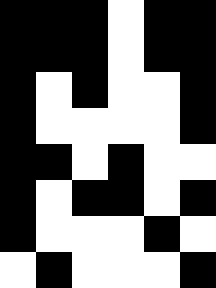[["black", "black", "black", "white", "black", "black"], ["black", "black", "black", "white", "black", "black"], ["black", "white", "black", "white", "white", "black"], ["black", "white", "white", "white", "white", "black"], ["black", "black", "white", "black", "white", "white"], ["black", "white", "black", "black", "white", "black"], ["black", "white", "white", "white", "black", "white"], ["white", "black", "white", "white", "white", "black"]]